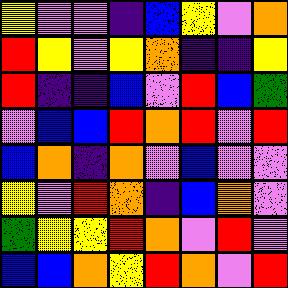[["yellow", "violet", "violet", "indigo", "blue", "yellow", "violet", "orange"], ["red", "yellow", "violet", "yellow", "orange", "indigo", "indigo", "yellow"], ["red", "indigo", "indigo", "blue", "violet", "red", "blue", "green"], ["violet", "blue", "blue", "red", "orange", "red", "violet", "red"], ["blue", "orange", "indigo", "orange", "violet", "blue", "violet", "violet"], ["yellow", "violet", "red", "orange", "indigo", "blue", "orange", "violet"], ["green", "yellow", "yellow", "red", "orange", "violet", "red", "violet"], ["blue", "blue", "orange", "yellow", "red", "orange", "violet", "red"]]